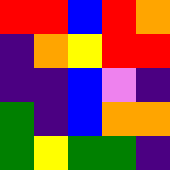[["red", "red", "blue", "red", "orange"], ["indigo", "orange", "yellow", "red", "red"], ["indigo", "indigo", "blue", "violet", "indigo"], ["green", "indigo", "blue", "orange", "orange"], ["green", "yellow", "green", "green", "indigo"]]